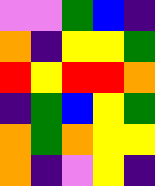[["violet", "violet", "green", "blue", "indigo"], ["orange", "indigo", "yellow", "yellow", "green"], ["red", "yellow", "red", "red", "orange"], ["indigo", "green", "blue", "yellow", "green"], ["orange", "green", "orange", "yellow", "yellow"], ["orange", "indigo", "violet", "yellow", "indigo"]]